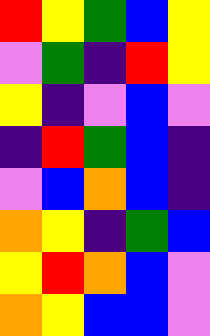[["red", "yellow", "green", "blue", "yellow"], ["violet", "green", "indigo", "red", "yellow"], ["yellow", "indigo", "violet", "blue", "violet"], ["indigo", "red", "green", "blue", "indigo"], ["violet", "blue", "orange", "blue", "indigo"], ["orange", "yellow", "indigo", "green", "blue"], ["yellow", "red", "orange", "blue", "violet"], ["orange", "yellow", "blue", "blue", "violet"]]